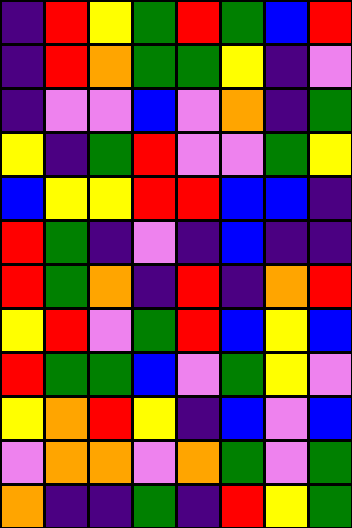[["indigo", "red", "yellow", "green", "red", "green", "blue", "red"], ["indigo", "red", "orange", "green", "green", "yellow", "indigo", "violet"], ["indigo", "violet", "violet", "blue", "violet", "orange", "indigo", "green"], ["yellow", "indigo", "green", "red", "violet", "violet", "green", "yellow"], ["blue", "yellow", "yellow", "red", "red", "blue", "blue", "indigo"], ["red", "green", "indigo", "violet", "indigo", "blue", "indigo", "indigo"], ["red", "green", "orange", "indigo", "red", "indigo", "orange", "red"], ["yellow", "red", "violet", "green", "red", "blue", "yellow", "blue"], ["red", "green", "green", "blue", "violet", "green", "yellow", "violet"], ["yellow", "orange", "red", "yellow", "indigo", "blue", "violet", "blue"], ["violet", "orange", "orange", "violet", "orange", "green", "violet", "green"], ["orange", "indigo", "indigo", "green", "indigo", "red", "yellow", "green"]]